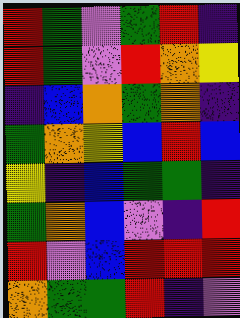[["red", "green", "violet", "green", "red", "indigo"], ["red", "green", "violet", "red", "orange", "yellow"], ["indigo", "blue", "orange", "green", "orange", "indigo"], ["green", "orange", "yellow", "blue", "red", "blue"], ["yellow", "indigo", "blue", "green", "green", "indigo"], ["green", "orange", "blue", "violet", "indigo", "red"], ["red", "violet", "blue", "red", "red", "red"], ["orange", "green", "green", "red", "indigo", "violet"]]